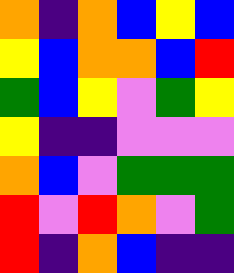[["orange", "indigo", "orange", "blue", "yellow", "blue"], ["yellow", "blue", "orange", "orange", "blue", "red"], ["green", "blue", "yellow", "violet", "green", "yellow"], ["yellow", "indigo", "indigo", "violet", "violet", "violet"], ["orange", "blue", "violet", "green", "green", "green"], ["red", "violet", "red", "orange", "violet", "green"], ["red", "indigo", "orange", "blue", "indigo", "indigo"]]